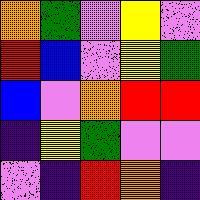[["orange", "green", "violet", "yellow", "violet"], ["red", "blue", "violet", "yellow", "green"], ["blue", "violet", "orange", "red", "red"], ["indigo", "yellow", "green", "violet", "violet"], ["violet", "indigo", "red", "orange", "indigo"]]